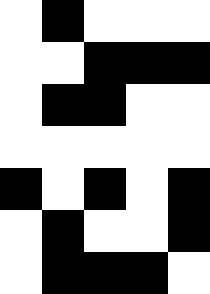[["white", "black", "white", "white", "white"], ["white", "white", "black", "black", "black"], ["white", "black", "black", "white", "white"], ["white", "white", "white", "white", "white"], ["black", "white", "black", "white", "black"], ["white", "black", "white", "white", "black"], ["white", "black", "black", "black", "white"]]